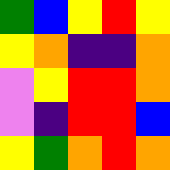[["green", "blue", "yellow", "red", "yellow"], ["yellow", "orange", "indigo", "indigo", "orange"], ["violet", "yellow", "red", "red", "orange"], ["violet", "indigo", "red", "red", "blue"], ["yellow", "green", "orange", "red", "orange"]]